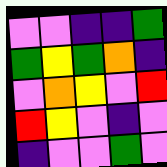[["violet", "violet", "indigo", "indigo", "green"], ["green", "yellow", "green", "orange", "indigo"], ["violet", "orange", "yellow", "violet", "red"], ["red", "yellow", "violet", "indigo", "violet"], ["indigo", "violet", "violet", "green", "violet"]]